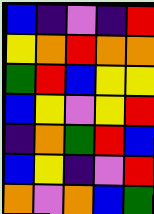[["blue", "indigo", "violet", "indigo", "red"], ["yellow", "orange", "red", "orange", "orange"], ["green", "red", "blue", "yellow", "yellow"], ["blue", "yellow", "violet", "yellow", "red"], ["indigo", "orange", "green", "red", "blue"], ["blue", "yellow", "indigo", "violet", "red"], ["orange", "violet", "orange", "blue", "green"]]